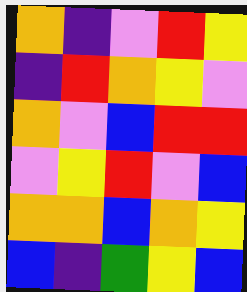[["orange", "indigo", "violet", "red", "yellow"], ["indigo", "red", "orange", "yellow", "violet"], ["orange", "violet", "blue", "red", "red"], ["violet", "yellow", "red", "violet", "blue"], ["orange", "orange", "blue", "orange", "yellow"], ["blue", "indigo", "green", "yellow", "blue"]]